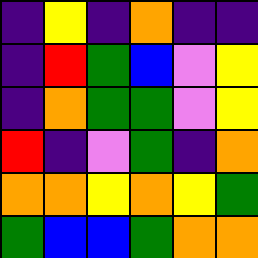[["indigo", "yellow", "indigo", "orange", "indigo", "indigo"], ["indigo", "red", "green", "blue", "violet", "yellow"], ["indigo", "orange", "green", "green", "violet", "yellow"], ["red", "indigo", "violet", "green", "indigo", "orange"], ["orange", "orange", "yellow", "orange", "yellow", "green"], ["green", "blue", "blue", "green", "orange", "orange"]]